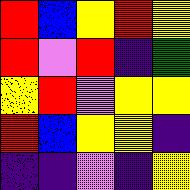[["red", "blue", "yellow", "red", "yellow"], ["red", "violet", "red", "indigo", "green"], ["yellow", "red", "violet", "yellow", "yellow"], ["red", "blue", "yellow", "yellow", "indigo"], ["indigo", "indigo", "violet", "indigo", "yellow"]]